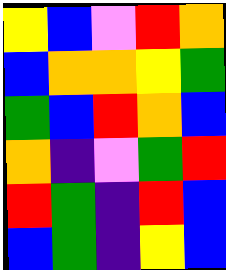[["yellow", "blue", "violet", "red", "orange"], ["blue", "orange", "orange", "yellow", "green"], ["green", "blue", "red", "orange", "blue"], ["orange", "indigo", "violet", "green", "red"], ["red", "green", "indigo", "red", "blue"], ["blue", "green", "indigo", "yellow", "blue"]]